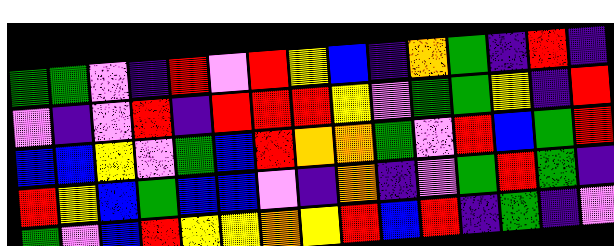[["green", "green", "violet", "indigo", "red", "violet", "red", "yellow", "blue", "indigo", "orange", "green", "indigo", "red", "indigo"], ["violet", "indigo", "violet", "red", "indigo", "red", "red", "red", "yellow", "violet", "green", "green", "yellow", "indigo", "red"], ["blue", "blue", "yellow", "violet", "green", "blue", "red", "orange", "orange", "green", "violet", "red", "blue", "green", "red"], ["red", "yellow", "blue", "green", "blue", "blue", "violet", "indigo", "orange", "indigo", "violet", "green", "red", "green", "indigo"], ["green", "violet", "blue", "red", "yellow", "yellow", "orange", "yellow", "red", "blue", "red", "indigo", "green", "indigo", "violet"]]